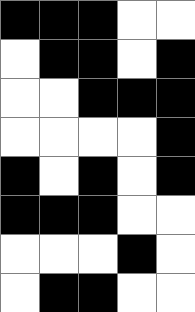[["black", "black", "black", "white", "white"], ["white", "black", "black", "white", "black"], ["white", "white", "black", "black", "black"], ["white", "white", "white", "white", "black"], ["black", "white", "black", "white", "black"], ["black", "black", "black", "white", "white"], ["white", "white", "white", "black", "white"], ["white", "black", "black", "white", "white"]]